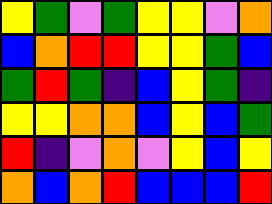[["yellow", "green", "violet", "green", "yellow", "yellow", "violet", "orange"], ["blue", "orange", "red", "red", "yellow", "yellow", "green", "blue"], ["green", "red", "green", "indigo", "blue", "yellow", "green", "indigo"], ["yellow", "yellow", "orange", "orange", "blue", "yellow", "blue", "green"], ["red", "indigo", "violet", "orange", "violet", "yellow", "blue", "yellow"], ["orange", "blue", "orange", "red", "blue", "blue", "blue", "red"]]